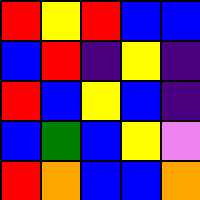[["red", "yellow", "red", "blue", "blue"], ["blue", "red", "indigo", "yellow", "indigo"], ["red", "blue", "yellow", "blue", "indigo"], ["blue", "green", "blue", "yellow", "violet"], ["red", "orange", "blue", "blue", "orange"]]